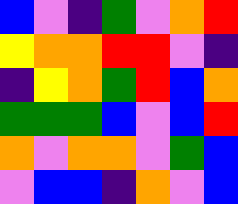[["blue", "violet", "indigo", "green", "violet", "orange", "red"], ["yellow", "orange", "orange", "red", "red", "violet", "indigo"], ["indigo", "yellow", "orange", "green", "red", "blue", "orange"], ["green", "green", "green", "blue", "violet", "blue", "red"], ["orange", "violet", "orange", "orange", "violet", "green", "blue"], ["violet", "blue", "blue", "indigo", "orange", "violet", "blue"]]